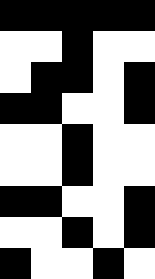[["black", "black", "black", "black", "black"], ["white", "white", "black", "white", "white"], ["white", "black", "black", "white", "black"], ["black", "black", "white", "white", "black"], ["white", "white", "black", "white", "white"], ["white", "white", "black", "white", "white"], ["black", "black", "white", "white", "black"], ["white", "white", "black", "white", "black"], ["black", "white", "white", "black", "white"]]